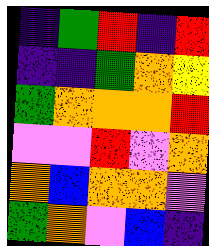[["indigo", "green", "red", "indigo", "red"], ["indigo", "indigo", "green", "orange", "yellow"], ["green", "orange", "orange", "orange", "red"], ["violet", "violet", "red", "violet", "orange"], ["orange", "blue", "orange", "orange", "violet"], ["green", "orange", "violet", "blue", "indigo"]]